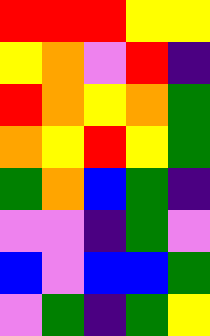[["red", "red", "red", "yellow", "yellow"], ["yellow", "orange", "violet", "red", "indigo"], ["red", "orange", "yellow", "orange", "green"], ["orange", "yellow", "red", "yellow", "green"], ["green", "orange", "blue", "green", "indigo"], ["violet", "violet", "indigo", "green", "violet"], ["blue", "violet", "blue", "blue", "green"], ["violet", "green", "indigo", "green", "yellow"]]